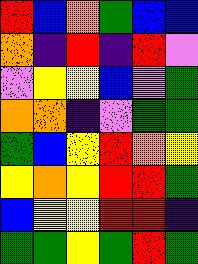[["red", "blue", "orange", "green", "blue", "blue"], ["orange", "indigo", "red", "indigo", "red", "violet"], ["violet", "yellow", "yellow", "blue", "violet", "green"], ["orange", "orange", "indigo", "violet", "green", "green"], ["green", "blue", "yellow", "red", "orange", "yellow"], ["yellow", "orange", "yellow", "red", "red", "green"], ["blue", "yellow", "yellow", "red", "red", "indigo"], ["green", "green", "yellow", "green", "red", "green"]]